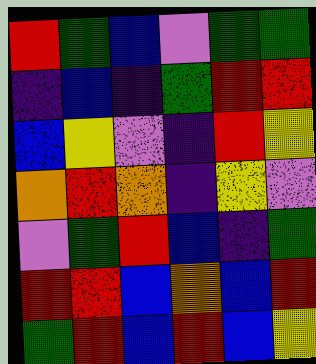[["red", "green", "blue", "violet", "green", "green"], ["indigo", "blue", "indigo", "green", "red", "red"], ["blue", "yellow", "violet", "indigo", "red", "yellow"], ["orange", "red", "orange", "indigo", "yellow", "violet"], ["violet", "green", "red", "blue", "indigo", "green"], ["red", "red", "blue", "orange", "blue", "red"], ["green", "red", "blue", "red", "blue", "yellow"]]